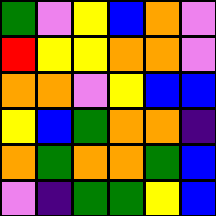[["green", "violet", "yellow", "blue", "orange", "violet"], ["red", "yellow", "yellow", "orange", "orange", "violet"], ["orange", "orange", "violet", "yellow", "blue", "blue"], ["yellow", "blue", "green", "orange", "orange", "indigo"], ["orange", "green", "orange", "orange", "green", "blue"], ["violet", "indigo", "green", "green", "yellow", "blue"]]